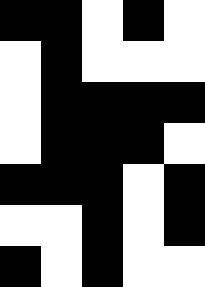[["black", "black", "white", "black", "white"], ["white", "black", "white", "white", "white"], ["white", "black", "black", "black", "black"], ["white", "black", "black", "black", "white"], ["black", "black", "black", "white", "black"], ["white", "white", "black", "white", "black"], ["black", "white", "black", "white", "white"]]